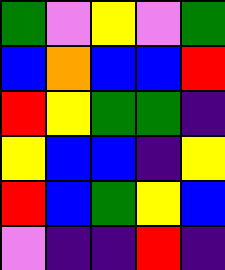[["green", "violet", "yellow", "violet", "green"], ["blue", "orange", "blue", "blue", "red"], ["red", "yellow", "green", "green", "indigo"], ["yellow", "blue", "blue", "indigo", "yellow"], ["red", "blue", "green", "yellow", "blue"], ["violet", "indigo", "indigo", "red", "indigo"]]